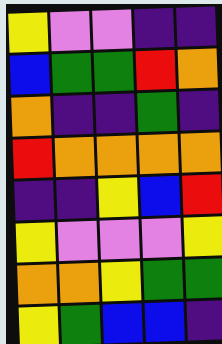[["yellow", "violet", "violet", "indigo", "indigo"], ["blue", "green", "green", "red", "orange"], ["orange", "indigo", "indigo", "green", "indigo"], ["red", "orange", "orange", "orange", "orange"], ["indigo", "indigo", "yellow", "blue", "red"], ["yellow", "violet", "violet", "violet", "yellow"], ["orange", "orange", "yellow", "green", "green"], ["yellow", "green", "blue", "blue", "indigo"]]